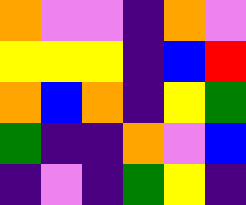[["orange", "violet", "violet", "indigo", "orange", "violet"], ["yellow", "yellow", "yellow", "indigo", "blue", "red"], ["orange", "blue", "orange", "indigo", "yellow", "green"], ["green", "indigo", "indigo", "orange", "violet", "blue"], ["indigo", "violet", "indigo", "green", "yellow", "indigo"]]